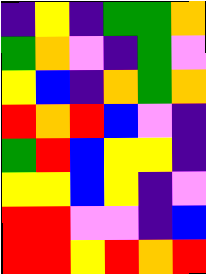[["indigo", "yellow", "indigo", "green", "green", "orange"], ["green", "orange", "violet", "indigo", "green", "violet"], ["yellow", "blue", "indigo", "orange", "green", "orange"], ["red", "orange", "red", "blue", "violet", "indigo"], ["green", "red", "blue", "yellow", "yellow", "indigo"], ["yellow", "yellow", "blue", "yellow", "indigo", "violet"], ["red", "red", "violet", "violet", "indigo", "blue"], ["red", "red", "yellow", "red", "orange", "red"]]